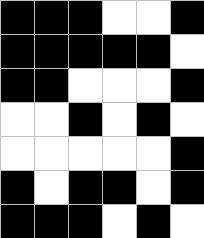[["black", "black", "black", "white", "white", "black"], ["black", "black", "black", "black", "black", "white"], ["black", "black", "white", "white", "white", "black"], ["white", "white", "black", "white", "black", "white"], ["white", "white", "white", "white", "white", "black"], ["black", "white", "black", "black", "white", "black"], ["black", "black", "black", "white", "black", "white"]]